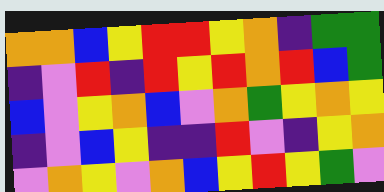[["orange", "orange", "blue", "yellow", "red", "red", "yellow", "orange", "indigo", "green", "green"], ["indigo", "violet", "red", "indigo", "red", "yellow", "red", "orange", "red", "blue", "green"], ["blue", "violet", "yellow", "orange", "blue", "violet", "orange", "green", "yellow", "orange", "yellow"], ["indigo", "violet", "blue", "yellow", "indigo", "indigo", "red", "violet", "indigo", "yellow", "orange"], ["violet", "orange", "yellow", "violet", "orange", "blue", "yellow", "red", "yellow", "green", "violet"]]